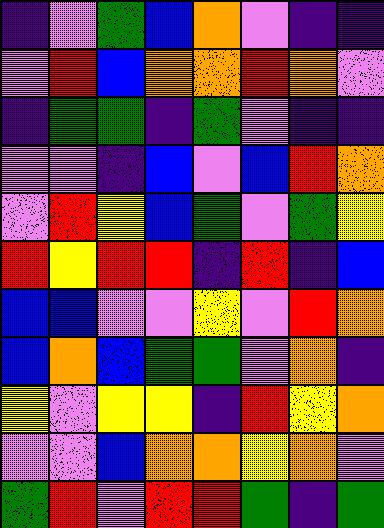[["indigo", "violet", "green", "blue", "orange", "violet", "indigo", "indigo"], ["violet", "red", "blue", "orange", "orange", "red", "orange", "violet"], ["indigo", "green", "green", "indigo", "green", "violet", "indigo", "indigo"], ["violet", "violet", "indigo", "blue", "violet", "blue", "red", "orange"], ["violet", "red", "yellow", "blue", "green", "violet", "green", "yellow"], ["red", "yellow", "red", "red", "indigo", "red", "indigo", "blue"], ["blue", "blue", "violet", "violet", "yellow", "violet", "red", "orange"], ["blue", "orange", "blue", "green", "green", "violet", "orange", "indigo"], ["yellow", "violet", "yellow", "yellow", "indigo", "red", "yellow", "orange"], ["violet", "violet", "blue", "orange", "orange", "yellow", "orange", "violet"], ["green", "red", "violet", "red", "red", "green", "indigo", "green"]]